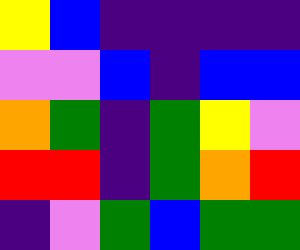[["yellow", "blue", "indigo", "indigo", "indigo", "indigo"], ["violet", "violet", "blue", "indigo", "blue", "blue"], ["orange", "green", "indigo", "green", "yellow", "violet"], ["red", "red", "indigo", "green", "orange", "red"], ["indigo", "violet", "green", "blue", "green", "green"]]